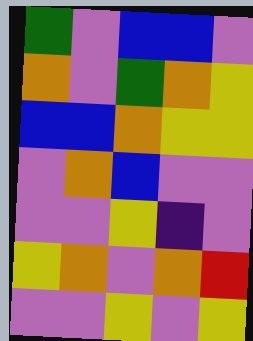[["green", "violet", "blue", "blue", "violet"], ["orange", "violet", "green", "orange", "yellow"], ["blue", "blue", "orange", "yellow", "yellow"], ["violet", "orange", "blue", "violet", "violet"], ["violet", "violet", "yellow", "indigo", "violet"], ["yellow", "orange", "violet", "orange", "red"], ["violet", "violet", "yellow", "violet", "yellow"]]